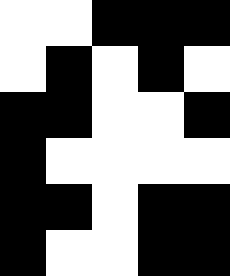[["white", "white", "black", "black", "black"], ["white", "black", "white", "black", "white"], ["black", "black", "white", "white", "black"], ["black", "white", "white", "white", "white"], ["black", "black", "white", "black", "black"], ["black", "white", "white", "black", "black"]]